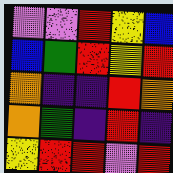[["violet", "violet", "red", "yellow", "blue"], ["blue", "green", "red", "yellow", "red"], ["orange", "indigo", "indigo", "red", "orange"], ["orange", "green", "indigo", "red", "indigo"], ["yellow", "red", "red", "violet", "red"]]